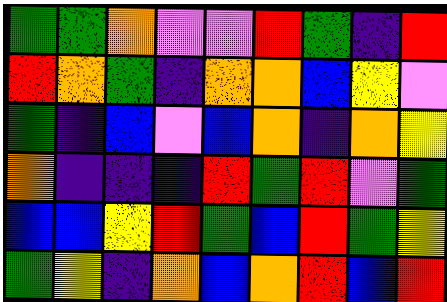[["green", "green", "orange", "violet", "violet", "red", "green", "indigo", "red"], ["red", "orange", "green", "indigo", "orange", "orange", "blue", "yellow", "violet"], ["green", "indigo", "blue", "violet", "blue", "orange", "indigo", "orange", "yellow"], ["orange", "indigo", "indigo", "indigo", "red", "green", "red", "violet", "green"], ["blue", "blue", "yellow", "red", "green", "blue", "red", "green", "yellow"], ["green", "yellow", "indigo", "orange", "blue", "orange", "red", "blue", "red"]]